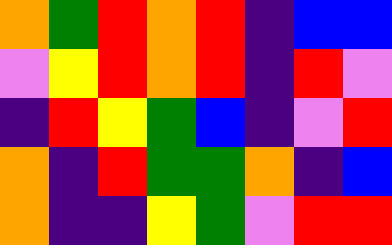[["orange", "green", "red", "orange", "red", "indigo", "blue", "blue"], ["violet", "yellow", "red", "orange", "red", "indigo", "red", "violet"], ["indigo", "red", "yellow", "green", "blue", "indigo", "violet", "red"], ["orange", "indigo", "red", "green", "green", "orange", "indigo", "blue"], ["orange", "indigo", "indigo", "yellow", "green", "violet", "red", "red"]]